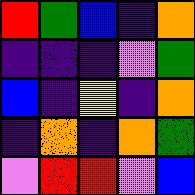[["red", "green", "blue", "indigo", "orange"], ["indigo", "indigo", "indigo", "violet", "green"], ["blue", "indigo", "yellow", "indigo", "orange"], ["indigo", "orange", "indigo", "orange", "green"], ["violet", "red", "red", "violet", "blue"]]